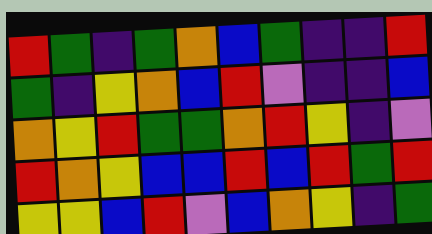[["red", "green", "indigo", "green", "orange", "blue", "green", "indigo", "indigo", "red"], ["green", "indigo", "yellow", "orange", "blue", "red", "violet", "indigo", "indigo", "blue"], ["orange", "yellow", "red", "green", "green", "orange", "red", "yellow", "indigo", "violet"], ["red", "orange", "yellow", "blue", "blue", "red", "blue", "red", "green", "red"], ["yellow", "yellow", "blue", "red", "violet", "blue", "orange", "yellow", "indigo", "green"]]